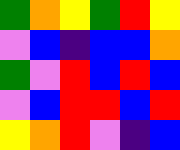[["green", "orange", "yellow", "green", "red", "yellow"], ["violet", "blue", "indigo", "blue", "blue", "orange"], ["green", "violet", "red", "blue", "red", "blue"], ["violet", "blue", "red", "red", "blue", "red"], ["yellow", "orange", "red", "violet", "indigo", "blue"]]